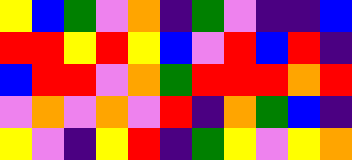[["yellow", "blue", "green", "violet", "orange", "indigo", "green", "violet", "indigo", "indigo", "blue"], ["red", "red", "yellow", "red", "yellow", "blue", "violet", "red", "blue", "red", "indigo"], ["blue", "red", "red", "violet", "orange", "green", "red", "red", "red", "orange", "red"], ["violet", "orange", "violet", "orange", "violet", "red", "indigo", "orange", "green", "blue", "indigo"], ["yellow", "violet", "indigo", "yellow", "red", "indigo", "green", "yellow", "violet", "yellow", "orange"]]